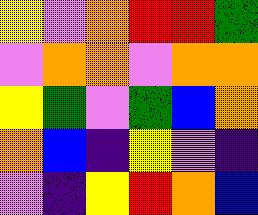[["yellow", "violet", "orange", "red", "red", "green"], ["violet", "orange", "orange", "violet", "orange", "orange"], ["yellow", "green", "violet", "green", "blue", "orange"], ["orange", "blue", "indigo", "yellow", "violet", "indigo"], ["violet", "indigo", "yellow", "red", "orange", "blue"]]